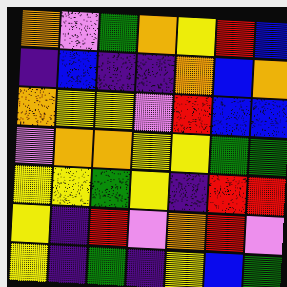[["orange", "violet", "green", "orange", "yellow", "red", "blue"], ["indigo", "blue", "indigo", "indigo", "orange", "blue", "orange"], ["orange", "yellow", "yellow", "violet", "red", "blue", "blue"], ["violet", "orange", "orange", "yellow", "yellow", "green", "green"], ["yellow", "yellow", "green", "yellow", "indigo", "red", "red"], ["yellow", "indigo", "red", "violet", "orange", "red", "violet"], ["yellow", "indigo", "green", "indigo", "yellow", "blue", "green"]]